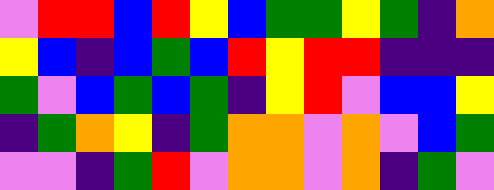[["violet", "red", "red", "blue", "red", "yellow", "blue", "green", "green", "yellow", "green", "indigo", "orange"], ["yellow", "blue", "indigo", "blue", "green", "blue", "red", "yellow", "red", "red", "indigo", "indigo", "indigo"], ["green", "violet", "blue", "green", "blue", "green", "indigo", "yellow", "red", "violet", "blue", "blue", "yellow"], ["indigo", "green", "orange", "yellow", "indigo", "green", "orange", "orange", "violet", "orange", "violet", "blue", "green"], ["violet", "violet", "indigo", "green", "red", "violet", "orange", "orange", "violet", "orange", "indigo", "green", "violet"]]